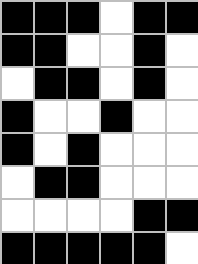[["black", "black", "black", "white", "black", "black"], ["black", "black", "white", "white", "black", "white"], ["white", "black", "black", "white", "black", "white"], ["black", "white", "white", "black", "white", "white"], ["black", "white", "black", "white", "white", "white"], ["white", "black", "black", "white", "white", "white"], ["white", "white", "white", "white", "black", "black"], ["black", "black", "black", "black", "black", "white"]]